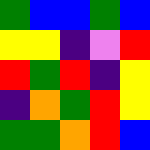[["green", "blue", "blue", "green", "blue"], ["yellow", "yellow", "indigo", "violet", "red"], ["red", "green", "red", "indigo", "yellow"], ["indigo", "orange", "green", "red", "yellow"], ["green", "green", "orange", "red", "blue"]]